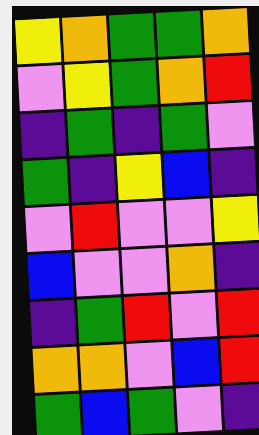[["yellow", "orange", "green", "green", "orange"], ["violet", "yellow", "green", "orange", "red"], ["indigo", "green", "indigo", "green", "violet"], ["green", "indigo", "yellow", "blue", "indigo"], ["violet", "red", "violet", "violet", "yellow"], ["blue", "violet", "violet", "orange", "indigo"], ["indigo", "green", "red", "violet", "red"], ["orange", "orange", "violet", "blue", "red"], ["green", "blue", "green", "violet", "indigo"]]